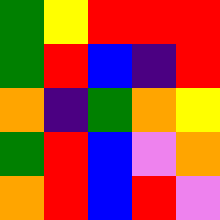[["green", "yellow", "red", "red", "red"], ["green", "red", "blue", "indigo", "red"], ["orange", "indigo", "green", "orange", "yellow"], ["green", "red", "blue", "violet", "orange"], ["orange", "red", "blue", "red", "violet"]]